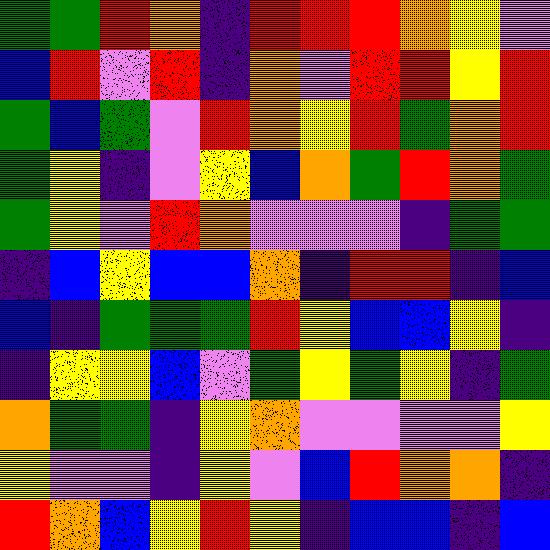[["green", "green", "red", "orange", "indigo", "red", "red", "red", "orange", "yellow", "violet"], ["blue", "red", "violet", "red", "indigo", "orange", "violet", "red", "red", "yellow", "red"], ["green", "blue", "green", "violet", "red", "orange", "yellow", "red", "green", "orange", "red"], ["green", "yellow", "indigo", "violet", "yellow", "blue", "orange", "green", "red", "orange", "green"], ["green", "yellow", "violet", "red", "orange", "violet", "violet", "violet", "indigo", "green", "green"], ["indigo", "blue", "yellow", "blue", "blue", "orange", "indigo", "red", "red", "indigo", "blue"], ["blue", "indigo", "green", "green", "green", "red", "yellow", "blue", "blue", "yellow", "indigo"], ["indigo", "yellow", "yellow", "blue", "violet", "green", "yellow", "green", "yellow", "indigo", "green"], ["orange", "green", "green", "indigo", "yellow", "orange", "violet", "violet", "violet", "violet", "yellow"], ["yellow", "violet", "violet", "indigo", "yellow", "violet", "blue", "red", "orange", "orange", "indigo"], ["red", "orange", "blue", "yellow", "red", "yellow", "indigo", "blue", "blue", "indigo", "blue"]]